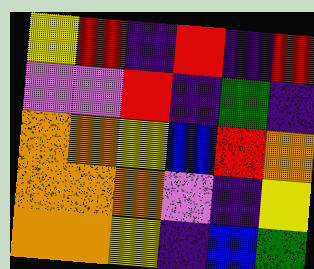[["yellow", "red", "indigo", "red", "indigo", "red"], ["violet", "violet", "red", "indigo", "green", "indigo"], ["orange", "orange", "yellow", "blue", "red", "orange"], ["orange", "orange", "orange", "violet", "indigo", "yellow"], ["orange", "orange", "yellow", "indigo", "blue", "green"]]